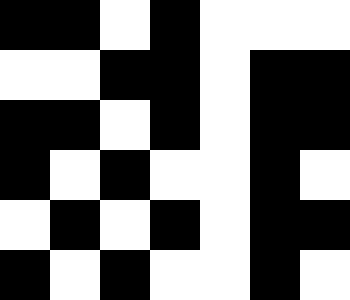[["black", "black", "white", "black", "white", "white", "white"], ["white", "white", "black", "black", "white", "black", "black"], ["black", "black", "white", "black", "white", "black", "black"], ["black", "white", "black", "white", "white", "black", "white"], ["white", "black", "white", "black", "white", "black", "black"], ["black", "white", "black", "white", "white", "black", "white"]]